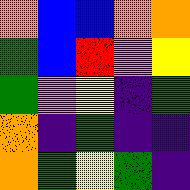[["orange", "blue", "blue", "orange", "orange"], ["green", "blue", "red", "violet", "yellow"], ["green", "violet", "yellow", "indigo", "green"], ["orange", "indigo", "green", "indigo", "indigo"], ["orange", "green", "yellow", "green", "indigo"]]